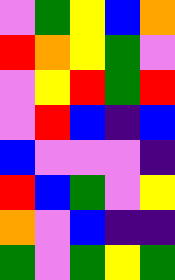[["violet", "green", "yellow", "blue", "orange"], ["red", "orange", "yellow", "green", "violet"], ["violet", "yellow", "red", "green", "red"], ["violet", "red", "blue", "indigo", "blue"], ["blue", "violet", "violet", "violet", "indigo"], ["red", "blue", "green", "violet", "yellow"], ["orange", "violet", "blue", "indigo", "indigo"], ["green", "violet", "green", "yellow", "green"]]